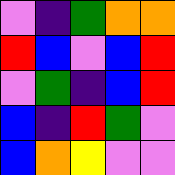[["violet", "indigo", "green", "orange", "orange"], ["red", "blue", "violet", "blue", "red"], ["violet", "green", "indigo", "blue", "red"], ["blue", "indigo", "red", "green", "violet"], ["blue", "orange", "yellow", "violet", "violet"]]